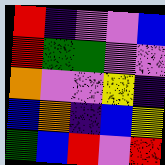[["red", "indigo", "violet", "violet", "blue"], ["red", "green", "green", "violet", "violet"], ["orange", "violet", "violet", "yellow", "indigo"], ["blue", "orange", "indigo", "blue", "yellow"], ["green", "blue", "red", "violet", "red"]]